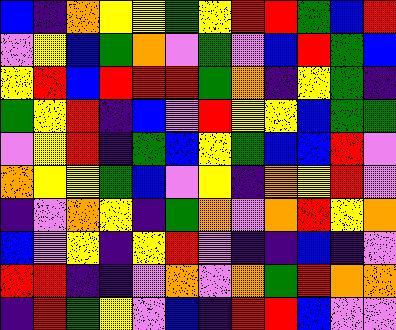[["blue", "indigo", "orange", "yellow", "yellow", "green", "yellow", "red", "red", "green", "blue", "red"], ["violet", "yellow", "blue", "green", "orange", "violet", "green", "violet", "blue", "red", "green", "blue"], ["yellow", "red", "blue", "red", "red", "red", "green", "orange", "indigo", "yellow", "green", "indigo"], ["green", "yellow", "red", "indigo", "blue", "violet", "red", "yellow", "yellow", "blue", "green", "green"], ["violet", "yellow", "red", "indigo", "green", "blue", "yellow", "green", "blue", "blue", "red", "violet"], ["orange", "yellow", "yellow", "green", "blue", "violet", "yellow", "indigo", "orange", "yellow", "red", "violet"], ["indigo", "violet", "orange", "yellow", "indigo", "green", "orange", "violet", "orange", "red", "yellow", "orange"], ["blue", "violet", "yellow", "indigo", "yellow", "red", "violet", "indigo", "indigo", "blue", "indigo", "violet"], ["red", "red", "indigo", "indigo", "violet", "orange", "violet", "orange", "green", "red", "orange", "orange"], ["indigo", "red", "green", "yellow", "violet", "blue", "indigo", "red", "red", "blue", "violet", "violet"]]